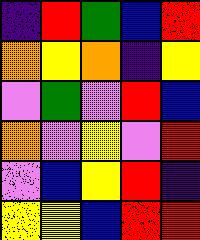[["indigo", "red", "green", "blue", "red"], ["orange", "yellow", "orange", "indigo", "yellow"], ["violet", "green", "violet", "red", "blue"], ["orange", "violet", "yellow", "violet", "red"], ["violet", "blue", "yellow", "red", "indigo"], ["yellow", "yellow", "blue", "red", "red"]]